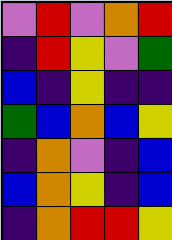[["violet", "red", "violet", "orange", "red"], ["indigo", "red", "yellow", "violet", "green"], ["blue", "indigo", "yellow", "indigo", "indigo"], ["green", "blue", "orange", "blue", "yellow"], ["indigo", "orange", "violet", "indigo", "blue"], ["blue", "orange", "yellow", "indigo", "blue"], ["indigo", "orange", "red", "red", "yellow"]]